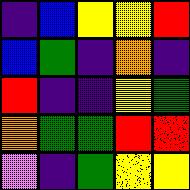[["indigo", "blue", "yellow", "yellow", "red"], ["blue", "green", "indigo", "orange", "indigo"], ["red", "indigo", "indigo", "yellow", "green"], ["orange", "green", "green", "red", "red"], ["violet", "indigo", "green", "yellow", "yellow"]]